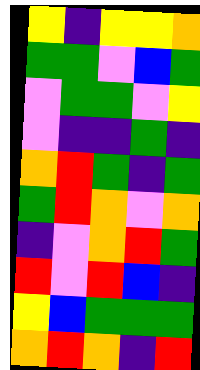[["yellow", "indigo", "yellow", "yellow", "orange"], ["green", "green", "violet", "blue", "green"], ["violet", "green", "green", "violet", "yellow"], ["violet", "indigo", "indigo", "green", "indigo"], ["orange", "red", "green", "indigo", "green"], ["green", "red", "orange", "violet", "orange"], ["indigo", "violet", "orange", "red", "green"], ["red", "violet", "red", "blue", "indigo"], ["yellow", "blue", "green", "green", "green"], ["orange", "red", "orange", "indigo", "red"]]